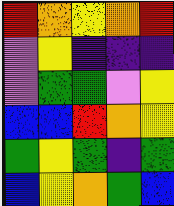[["red", "orange", "yellow", "orange", "red"], ["violet", "yellow", "indigo", "indigo", "indigo"], ["violet", "green", "green", "violet", "yellow"], ["blue", "blue", "red", "orange", "yellow"], ["green", "yellow", "green", "indigo", "green"], ["blue", "yellow", "orange", "green", "blue"]]